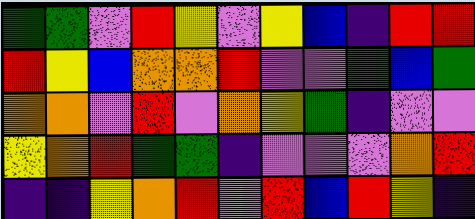[["green", "green", "violet", "red", "yellow", "violet", "yellow", "blue", "indigo", "red", "red"], ["red", "yellow", "blue", "orange", "orange", "red", "violet", "violet", "green", "blue", "green"], ["orange", "orange", "violet", "red", "violet", "orange", "yellow", "green", "indigo", "violet", "violet"], ["yellow", "orange", "red", "green", "green", "indigo", "violet", "violet", "violet", "orange", "red"], ["indigo", "indigo", "yellow", "orange", "red", "violet", "red", "blue", "red", "yellow", "indigo"]]